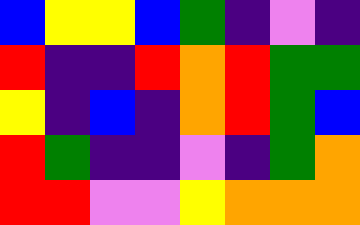[["blue", "yellow", "yellow", "blue", "green", "indigo", "violet", "indigo"], ["red", "indigo", "indigo", "red", "orange", "red", "green", "green"], ["yellow", "indigo", "blue", "indigo", "orange", "red", "green", "blue"], ["red", "green", "indigo", "indigo", "violet", "indigo", "green", "orange"], ["red", "red", "violet", "violet", "yellow", "orange", "orange", "orange"]]